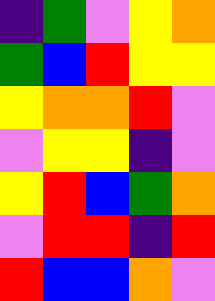[["indigo", "green", "violet", "yellow", "orange"], ["green", "blue", "red", "yellow", "yellow"], ["yellow", "orange", "orange", "red", "violet"], ["violet", "yellow", "yellow", "indigo", "violet"], ["yellow", "red", "blue", "green", "orange"], ["violet", "red", "red", "indigo", "red"], ["red", "blue", "blue", "orange", "violet"]]